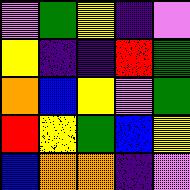[["violet", "green", "yellow", "indigo", "violet"], ["yellow", "indigo", "indigo", "red", "green"], ["orange", "blue", "yellow", "violet", "green"], ["red", "yellow", "green", "blue", "yellow"], ["blue", "orange", "orange", "indigo", "violet"]]